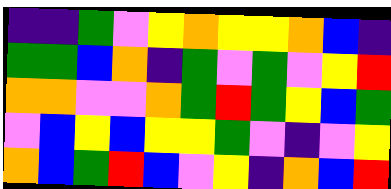[["indigo", "indigo", "green", "violet", "yellow", "orange", "yellow", "yellow", "orange", "blue", "indigo"], ["green", "green", "blue", "orange", "indigo", "green", "violet", "green", "violet", "yellow", "red"], ["orange", "orange", "violet", "violet", "orange", "green", "red", "green", "yellow", "blue", "green"], ["violet", "blue", "yellow", "blue", "yellow", "yellow", "green", "violet", "indigo", "violet", "yellow"], ["orange", "blue", "green", "red", "blue", "violet", "yellow", "indigo", "orange", "blue", "red"]]